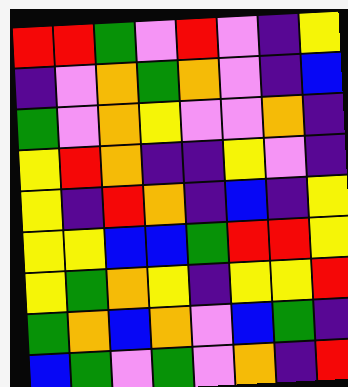[["red", "red", "green", "violet", "red", "violet", "indigo", "yellow"], ["indigo", "violet", "orange", "green", "orange", "violet", "indigo", "blue"], ["green", "violet", "orange", "yellow", "violet", "violet", "orange", "indigo"], ["yellow", "red", "orange", "indigo", "indigo", "yellow", "violet", "indigo"], ["yellow", "indigo", "red", "orange", "indigo", "blue", "indigo", "yellow"], ["yellow", "yellow", "blue", "blue", "green", "red", "red", "yellow"], ["yellow", "green", "orange", "yellow", "indigo", "yellow", "yellow", "red"], ["green", "orange", "blue", "orange", "violet", "blue", "green", "indigo"], ["blue", "green", "violet", "green", "violet", "orange", "indigo", "red"]]